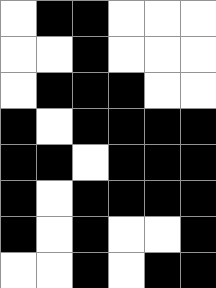[["white", "black", "black", "white", "white", "white"], ["white", "white", "black", "white", "white", "white"], ["white", "black", "black", "black", "white", "white"], ["black", "white", "black", "black", "black", "black"], ["black", "black", "white", "black", "black", "black"], ["black", "white", "black", "black", "black", "black"], ["black", "white", "black", "white", "white", "black"], ["white", "white", "black", "white", "black", "black"]]